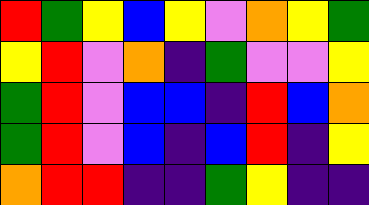[["red", "green", "yellow", "blue", "yellow", "violet", "orange", "yellow", "green"], ["yellow", "red", "violet", "orange", "indigo", "green", "violet", "violet", "yellow"], ["green", "red", "violet", "blue", "blue", "indigo", "red", "blue", "orange"], ["green", "red", "violet", "blue", "indigo", "blue", "red", "indigo", "yellow"], ["orange", "red", "red", "indigo", "indigo", "green", "yellow", "indigo", "indigo"]]